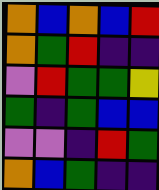[["orange", "blue", "orange", "blue", "red"], ["orange", "green", "red", "indigo", "indigo"], ["violet", "red", "green", "green", "yellow"], ["green", "indigo", "green", "blue", "blue"], ["violet", "violet", "indigo", "red", "green"], ["orange", "blue", "green", "indigo", "indigo"]]